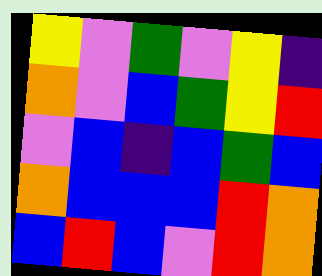[["yellow", "violet", "green", "violet", "yellow", "indigo"], ["orange", "violet", "blue", "green", "yellow", "red"], ["violet", "blue", "indigo", "blue", "green", "blue"], ["orange", "blue", "blue", "blue", "red", "orange"], ["blue", "red", "blue", "violet", "red", "orange"]]